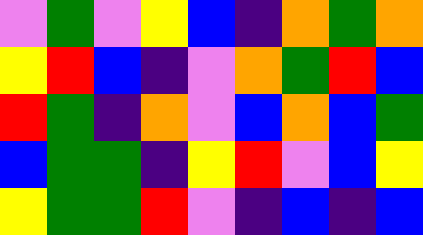[["violet", "green", "violet", "yellow", "blue", "indigo", "orange", "green", "orange"], ["yellow", "red", "blue", "indigo", "violet", "orange", "green", "red", "blue"], ["red", "green", "indigo", "orange", "violet", "blue", "orange", "blue", "green"], ["blue", "green", "green", "indigo", "yellow", "red", "violet", "blue", "yellow"], ["yellow", "green", "green", "red", "violet", "indigo", "blue", "indigo", "blue"]]